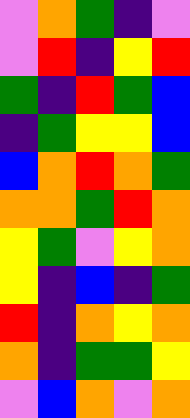[["violet", "orange", "green", "indigo", "violet"], ["violet", "red", "indigo", "yellow", "red"], ["green", "indigo", "red", "green", "blue"], ["indigo", "green", "yellow", "yellow", "blue"], ["blue", "orange", "red", "orange", "green"], ["orange", "orange", "green", "red", "orange"], ["yellow", "green", "violet", "yellow", "orange"], ["yellow", "indigo", "blue", "indigo", "green"], ["red", "indigo", "orange", "yellow", "orange"], ["orange", "indigo", "green", "green", "yellow"], ["violet", "blue", "orange", "violet", "orange"]]